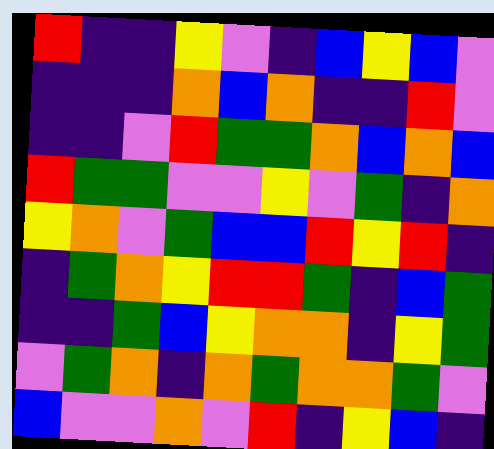[["red", "indigo", "indigo", "yellow", "violet", "indigo", "blue", "yellow", "blue", "violet"], ["indigo", "indigo", "indigo", "orange", "blue", "orange", "indigo", "indigo", "red", "violet"], ["indigo", "indigo", "violet", "red", "green", "green", "orange", "blue", "orange", "blue"], ["red", "green", "green", "violet", "violet", "yellow", "violet", "green", "indigo", "orange"], ["yellow", "orange", "violet", "green", "blue", "blue", "red", "yellow", "red", "indigo"], ["indigo", "green", "orange", "yellow", "red", "red", "green", "indigo", "blue", "green"], ["indigo", "indigo", "green", "blue", "yellow", "orange", "orange", "indigo", "yellow", "green"], ["violet", "green", "orange", "indigo", "orange", "green", "orange", "orange", "green", "violet"], ["blue", "violet", "violet", "orange", "violet", "red", "indigo", "yellow", "blue", "indigo"]]